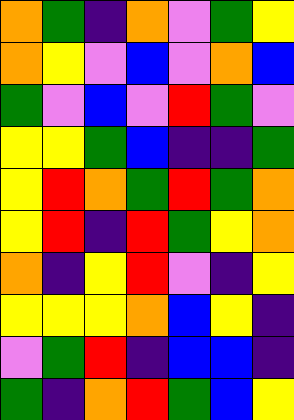[["orange", "green", "indigo", "orange", "violet", "green", "yellow"], ["orange", "yellow", "violet", "blue", "violet", "orange", "blue"], ["green", "violet", "blue", "violet", "red", "green", "violet"], ["yellow", "yellow", "green", "blue", "indigo", "indigo", "green"], ["yellow", "red", "orange", "green", "red", "green", "orange"], ["yellow", "red", "indigo", "red", "green", "yellow", "orange"], ["orange", "indigo", "yellow", "red", "violet", "indigo", "yellow"], ["yellow", "yellow", "yellow", "orange", "blue", "yellow", "indigo"], ["violet", "green", "red", "indigo", "blue", "blue", "indigo"], ["green", "indigo", "orange", "red", "green", "blue", "yellow"]]